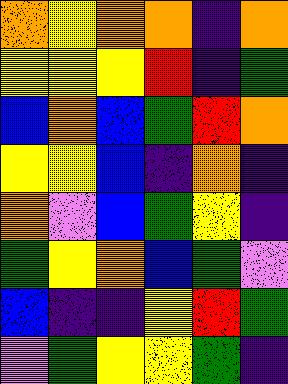[["orange", "yellow", "orange", "orange", "indigo", "orange"], ["yellow", "yellow", "yellow", "red", "indigo", "green"], ["blue", "orange", "blue", "green", "red", "orange"], ["yellow", "yellow", "blue", "indigo", "orange", "indigo"], ["orange", "violet", "blue", "green", "yellow", "indigo"], ["green", "yellow", "orange", "blue", "green", "violet"], ["blue", "indigo", "indigo", "yellow", "red", "green"], ["violet", "green", "yellow", "yellow", "green", "indigo"]]